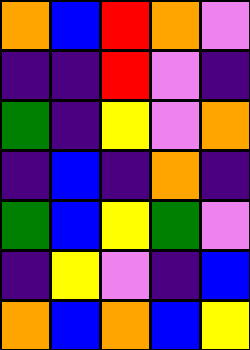[["orange", "blue", "red", "orange", "violet"], ["indigo", "indigo", "red", "violet", "indigo"], ["green", "indigo", "yellow", "violet", "orange"], ["indigo", "blue", "indigo", "orange", "indigo"], ["green", "blue", "yellow", "green", "violet"], ["indigo", "yellow", "violet", "indigo", "blue"], ["orange", "blue", "orange", "blue", "yellow"]]